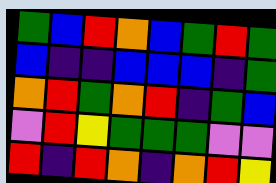[["green", "blue", "red", "orange", "blue", "green", "red", "green"], ["blue", "indigo", "indigo", "blue", "blue", "blue", "indigo", "green"], ["orange", "red", "green", "orange", "red", "indigo", "green", "blue"], ["violet", "red", "yellow", "green", "green", "green", "violet", "violet"], ["red", "indigo", "red", "orange", "indigo", "orange", "red", "yellow"]]